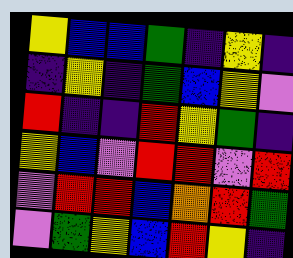[["yellow", "blue", "blue", "green", "indigo", "yellow", "indigo"], ["indigo", "yellow", "indigo", "green", "blue", "yellow", "violet"], ["red", "indigo", "indigo", "red", "yellow", "green", "indigo"], ["yellow", "blue", "violet", "red", "red", "violet", "red"], ["violet", "red", "red", "blue", "orange", "red", "green"], ["violet", "green", "yellow", "blue", "red", "yellow", "indigo"]]